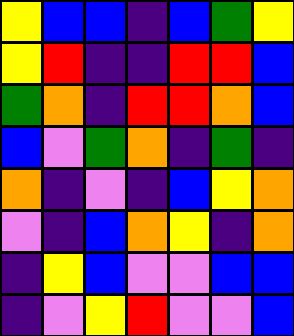[["yellow", "blue", "blue", "indigo", "blue", "green", "yellow"], ["yellow", "red", "indigo", "indigo", "red", "red", "blue"], ["green", "orange", "indigo", "red", "red", "orange", "blue"], ["blue", "violet", "green", "orange", "indigo", "green", "indigo"], ["orange", "indigo", "violet", "indigo", "blue", "yellow", "orange"], ["violet", "indigo", "blue", "orange", "yellow", "indigo", "orange"], ["indigo", "yellow", "blue", "violet", "violet", "blue", "blue"], ["indigo", "violet", "yellow", "red", "violet", "violet", "blue"]]